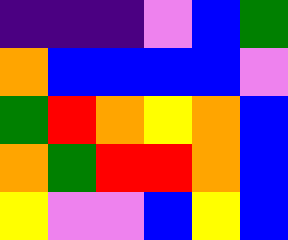[["indigo", "indigo", "indigo", "violet", "blue", "green"], ["orange", "blue", "blue", "blue", "blue", "violet"], ["green", "red", "orange", "yellow", "orange", "blue"], ["orange", "green", "red", "red", "orange", "blue"], ["yellow", "violet", "violet", "blue", "yellow", "blue"]]